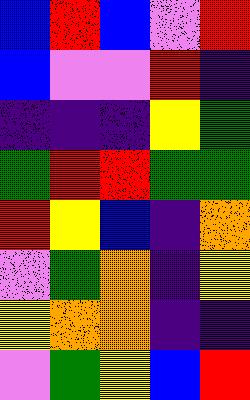[["blue", "red", "blue", "violet", "red"], ["blue", "violet", "violet", "red", "indigo"], ["indigo", "indigo", "indigo", "yellow", "green"], ["green", "red", "red", "green", "green"], ["red", "yellow", "blue", "indigo", "orange"], ["violet", "green", "orange", "indigo", "yellow"], ["yellow", "orange", "orange", "indigo", "indigo"], ["violet", "green", "yellow", "blue", "red"]]